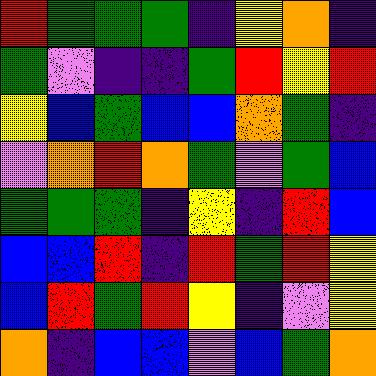[["red", "green", "green", "green", "indigo", "yellow", "orange", "indigo"], ["green", "violet", "indigo", "indigo", "green", "red", "yellow", "red"], ["yellow", "blue", "green", "blue", "blue", "orange", "green", "indigo"], ["violet", "orange", "red", "orange", "green", "violet", "green", "blue"], ["green", "green", "green", "indigo", "yellow", "indigo", "red", "blue"], ["blue", "blue", "red", "indigo", "red", "green", "red", "yellow"], ["blue", "red", "green", "red", "yellow", "indigo", "violet", "yellow"], ["orange", "indigo", "blue", "blue", "violet", "blue", "green", "orange"]]